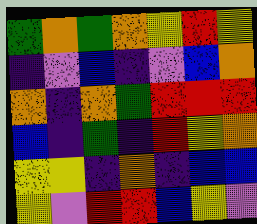[["green", "orange", "green", "orange", "yellow", "red", "yellow"], ["indigo", "violet", "blue", "indigo", "violet", "blue", "orange"], ["orange", "indigo", "orange", "green", "red", "red", "red"], ["blue", "indigo", "green", "indigo", "red", "yellow", "orange"], ["yellow", "yellow", "indigo", "orange", "indigo", "blue", "blue"], ["yellow", "violet", "red", "red", "blue", "yellow", "violet"]]